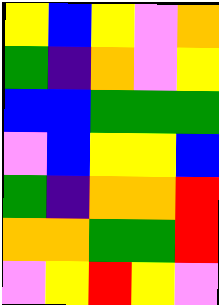[["yellow", "blue", "yellow", "violet", "orange"], ["green", "indigo", "orange", "violet", "yellow"], ["blue", "blue", "green", "green", "green"], ["violet", "blue", "yellow", "yellow", "blue"], ["green", "indigo", "orange", "orange", "red"], ["orange", "orange", "green", "green", "red"], ["violet", "yellow", "red", "yellow", "violet"]]